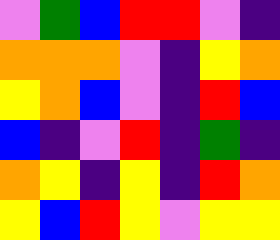[["violet", "green", "blue", "red", "red", "violet", "indigo"], ["orange", "orange", "orange", "violet", "indigo", "yellow", "orange"], ["yellow", "orange", "blue", "violet", "indigo", "red", "blue"], ["blue", "indigo", "violet", "red", "indigo", "green", "indigo"], ["orange", "yellow", "indigo", "yellow", "indigo", "red", "orange"], ["yellow", "blue", "red", "yellow", "violet", "yellow", "yellow"]]